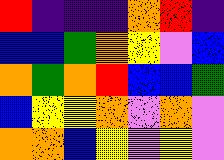[["red", "indigo", "indigo", "indigo", "orange", "red", "indigo"], ["blue", "blue", "green", "orange", "yellow", "violet", "blue"], ["orange", "green", "orange", "red", "blue", "blue", "green"], ["blue", "yellow", "yellow", "orange", "violet", "orange", "violet"], ["orange", "orange", "blue", "yellow", "violet", "yellow", "violet"]]